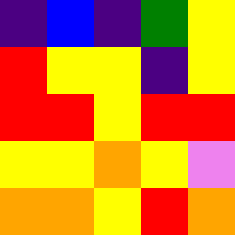[["indigo", "blue", "indigo", "green", "yellow"], ["red", "yellow", "yellow", "indigo", "yellow"], ["red", "red", "yellow", "red", "red"], ["yellow", "yellow", "orange", "yellow", "violet"], ["orange", "orange", "yellow", "red", "orange"]]